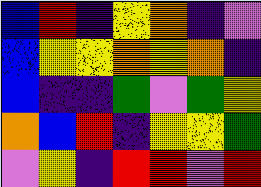[["blue", "red", "indigo", "yellow", "orange", "indigo", "violet"], ["blue", "yellow", "yellow", "orange", "yellow", "orange", "indigo"], ["blue", "indigo", "indigo", "green", "violet", "green", "yellow"], ["orange", "blue", "red", "indigo", "yellow", "yellow", "green"], ["violet", "yellow", "indigo", "red", "red", "violet", "red"]]